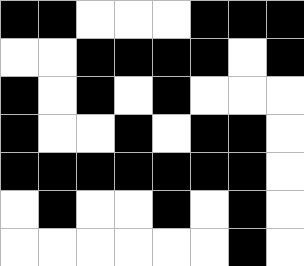[["black", "black", "white", "white", "white", "black", "black", "black"], ["white", "white", "black", "black", "black", "black", "white", "black"], ["black", "white", "black", "white", "black", "white", "white", "white"], ["black", "white", "white", "black", "white", "black", "black", "white"], ["black", "black", "black", "black", "black", "black", "black", "white"], ["white", "black", "white", "white", "black", "white", "black", "white"], ["white", "white", "white", "white", "white", "white", "black", "white"]]